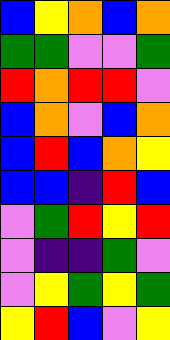[["blue", "yellow", "orange", "blue", "orange"], ["green", "green", "violet", "violet", "green"], ["red", "orange", "red", "red", "violet"], ["blue", "orange", "violet", "blue", "orange"], ["blue", "red", "blue", "orange", "yellow"], ["blue", "blue", "indigo", "red", "blue"], ["violet", "green", "red", "yellow", "red"], ["violet", "indigo", "indigo", "green", "violet"], ["violet", "yellow", "green", "yellow", "green"], ["yellow", "red", "blue", "violet", "yellow"]]